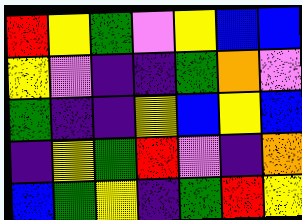[["red", "yellow", "green", "violet", "yellow", "blue", "blue"], ["yellow", "violet", "indigo", "indigo", "green", "orange", "violet"], ["green", "indigo", "indigo", "yellow", "blue", "yellow", "blue"], ["indigo", "yellow", "green", "red", "violet", "indigo", "orange"], ["blue", "green", "yellow", "indigo", "green", "red", "yellow"]]